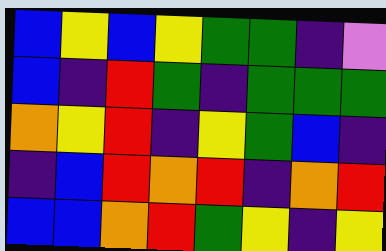[["blue", "yellow", "blue", "yellow", "green", "green", "indigo", "violet"], ["blue", "indigo", "red", "green", "indigo", "green", "green", "green"], ["orange", "yellow", "red", "indigo", "yellow", "green", "blue", "indigo"], ["indigo", "blue", "red", "orange", "red", "indigo", "orange", "red"], ["blue", "blue", "orange", "red", "green", "yellow", "indigo", "yellow"]]